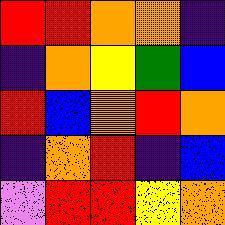[["red", "red", "orange", "orange", "indigo"], ["indigo", "orange", "yellow", "green", "blue"], ["red", "blue", "orange", "red", "orange"], ["indigo", "orange", "red", "indigo", "blue"], ["violet", "red", "red", "yellow", "orange"]]